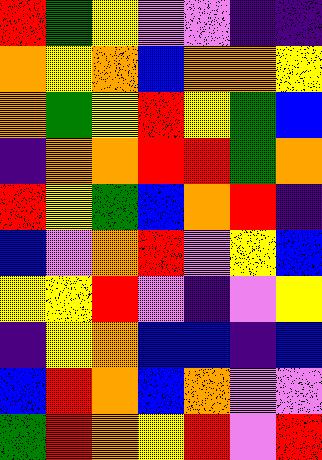[["red", "green", "yellow", "violet", "violet", "indigo", "indigo"], ["orange", "yellow", "orange", "blue", "orange", "orange", "yellow"], ["orange", "green", "yellow", "red", "yellow", "green", "blue"], ["indigo", "orange", "orange", "red", "red", "green", "orange"], ["red", "yellow", "green", "blue", "orange", "red", "indigo"], ["blue", "violet", "orange", "red", "violet", "yellow", "blue"], ["yellow", "yellow", "red", "violet", "indigo", "violet", "yellow"], ["indigo", "yellow", "orange", "blue", "blue", "indigo", "blue"], ["blue", "red", "orange", "blue", "orange", "violet", "violet"], ["green", "red", "orange", "yellow", "red", "violet", "red"]]